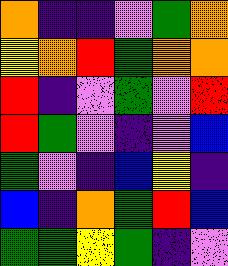[["orange", "indigo", "indigo", "violet", "green", "orange"], ["yellow", "orange", "red", "green", "orange", "orange"], ["red", "indigo", "violet", "green", "violet", "red"], ["red", "green", "violet", "indigo", "violet", "blue"], ["green", "violet", "indigo", "blue", "yellow", "indigo"], ["blue", "indigo", "orange", "green", "red", "blue"], ["green", "green", "yellow", "green", "indigo", "violet"]]